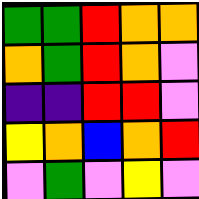[["green", "green", "red", "orange", "orange"], ["orange", "green", "red", "orange", "violet"], ["indigo", "indigo", "red", "red", "violet"], ["yellow", "orange", "blue", "orange", "red"], ["violet", "green", "violet", "yellow", "violet"]]